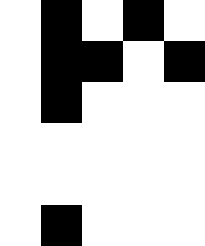[["white", "black", "white", "black", "white"], ["white", "black", "black", "white", "black"], ["white", "black", "white", "white", "white"], ["white", "white", "white", "white", "white"], ["white", "white", "white", "white", "white"], ["white", "black", "white", "white", "white"]]